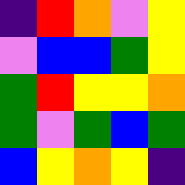[["indigo", "red", "orange", "violet", "yellow"], ["violet", "blue", "blue", "green", "yellow"], ["green", "red", "yellow", "yellow", "orange"], ["green", "violet", "green", "blue", "green"], ["blue", "yellow", "orange", "yellow", "indigo"]]